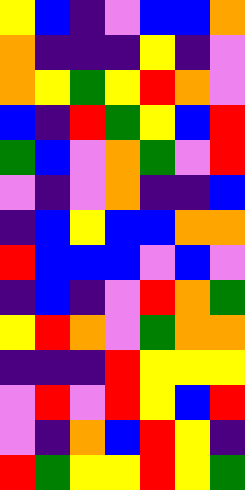[["yellow", "blue", "indigo", "violet", "blue", "blue", "orange"], ["orange", "indigo", "indigo", "indigo", "yellow", "indigo", "violet"], ["orange", "yellow", "green", "yellow", "red", "orange", "violet"], ["blue", "indigo", "red", "green", "yellow", "blue", "red"], ["green", "blue", "violet", "orange", "green", "violet", "red"], ["violet", "indigo", "violet", "orange", "indigo", "indigo", "blue"], ["indigo", "blue", "yellow", "blue", "blue", "orange", "orange"], ["red", "blue", "blue", "blue", "violet", "blue", "violet"], ["indigo", "blue", "indigo", "violet", "red", "orange", "green"], ["yellow", "red", "orange", "violet", "green", "orange", "orange"], ["indigo", "indigo", "indigo", "red", "yellow", "yellow", "yellow"], ["violet", "red", "violet", "red", "yellow", "blue", "red"], ["violet", "indigo", "orange", "blue", "red", "yellow", "indigo"], ["red", "green", "yellow", "yellow", "red", "yellow", "green"]]